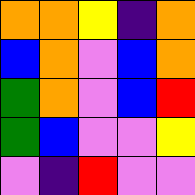[["orange", "orange", "yellow", "indigo", "orange"], ["blue", "orange", "violet", "blue", "orange"], ["green", "orange", "violet", "blue", "red"], ["green", "blue", "violet", "violet", "yellow"], ["violet", "indigo", "red", "violet", "violet"]]